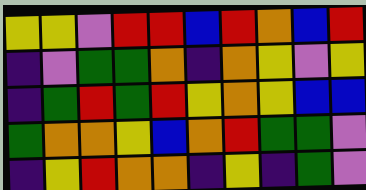[["yellow", "yellow", "violet", "red", "red", "blue", "red", "orange", "blue", "red"], ["indigo", "violet", "green", "green", "orange", "indigo", "orange", "yellow", "violet", "yellow"], ["indigo", "green", "red", "green", "red", "yellow", "orange", "yellow", "blue", "blue"], ["green", "orange", "orange", "yellow", "blue", "orange", "red", "green", "green", "violet"], ["indigo", "yellow", "red", "orange", "orange", "indigo", "yellow", "indigo", "green", "violet"]]